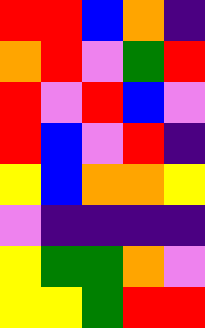[["red", "red", "blue", "orange", "indigo"], ["orange", "red", "violet", "green", "red"], ["red", "violet", "red", "blue", "violet"], ["red", "blue", "violet", "red", "indigo"], ["yellow", "blue", "orange", "orange", "yellow"], ["violet", "indigo", "indigo", "indigo", "indigo"], ["yellow", "green", "green", "orange", "violet"], ["yellow", "yellow", "green", "red", "red"]]